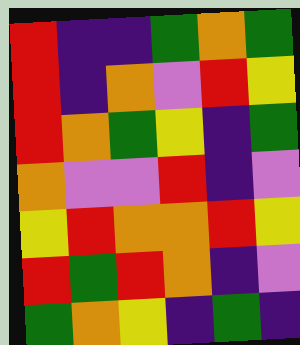[["red", "indigo", "indigo", "green", "orange", "green"], ["red", "indigo", "orange", "violet", "red", "yellow"], ["red", "orange", "green", "yellow", "indigo", "green"], ["orange", "violet", "violet", "red", "indigo", "violet"], ["yellow", "red", "orange", "orange", "red", "yellow"], ["red", "green", "red", "orange", "indigo", "violet"], ["green", "orange", "yellow", "indigo", "green", "indigo"]]